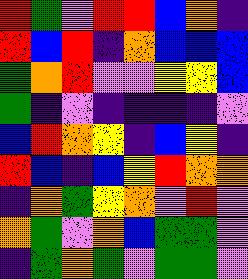[["red", "green", "violet", "red", "red", "blue", "orange", "indigo"], ["red", "blue", "red", "indigo", "orange", "blue", "blue", "blue"], ["green", "orange", "red", "violet", "violet", "yellow", "yellow", "blue"], ["green", "indigo", "violet", "indigo", "indigo", "indigo", "indigo", "violet"], ["blue", "red", "orange", "yellow", "indigo", "blue", "yellow", "indigo"], ["red", "blue", "indigo", "blue", "yellow", "red", "orange", "orange"], ["indigo", "orange", "green", "yellow", "orange", "violet", "red", "violet"], ["orange", "green", "violet", "orange", "blue", "green", "green", "violet"], ["indigo", "green", "orange", "green", "violet", "green", "green", "violet"]]